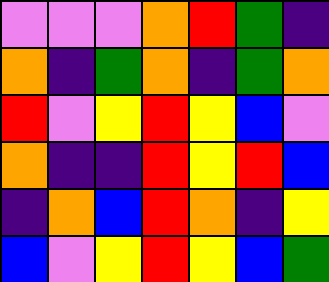[["violet", "violet", "violet", "orange", "red", "green", "indigo"], ["orange", "indigo", "green", "orange", "indigo", "green", "orange"], ["red", "violet", "yellow", "red", "yellow", "blue", "violet"], ["orange", "indigo", "indigo", "red", "yellow", "red", "blue"], ["indigo", "orange", "blue", "red", "orange", "indigo", "yellow"], ["blue", "violet", "yellow", "red", "yellow", "blue", "green"]]